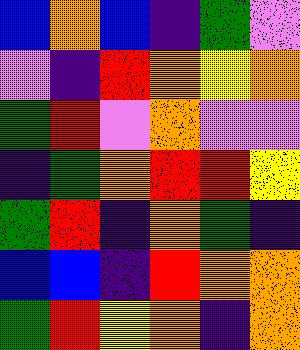[["blue", "orange", "blue", "indigo", "green", "violet"], ["violet", "indigo", "red", "orange", "yellow", "orange"], ["green", "red", "violet", "orange", "violet", "violet"], ["indigo", "green", "orange", "red", "red", "yellow"], ["green", "red", "indigo", "orange", "green", "indigo"], ["blue", "blue", "indigo", "red", "orange", "orange"], ["green", "red", "yellow", "orange", "indigo", "orange"]]